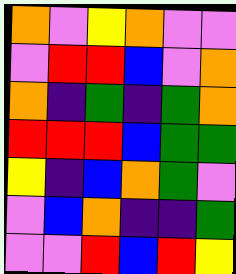[["orange", "violet", "yellow", "orange", "violet", "violet"], ["violet", "red", "red", "blue", "violet", "orange"], ["orange", "indigo", "green", "indigo", "green", "orange"], ["red", "red", "red", "blue", "green", "green"], ["yellow", "indigo", "blue", "orange", "green", "violet"], ["violet", "blue", "orange", "indigo", "indigo", "green"], ["violet", "violet", "red", "blue", "red", "yellow"]]